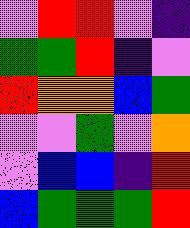[["violet", "red", "red", "violet", "indigo"], ["green", "green", "red", "indigo", "violet"], ["red", "orange", "orange", "blue", "green"], ["violet", "violet", "green", "violet", "orange"], ["violet", "blue", "blue", "indigo", "red"], ["blue", "green", "green", "green", "red"]]